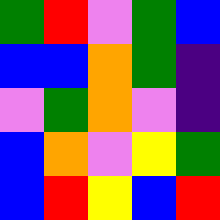[["green", "red", "violet", "green", "blue"], ["blue", "blue", "orange", "green", "indigo"], ["violet", "green", "orange", "violet", "indigo"], ["blue", "orange", "violet", "yellow", "green"], ["blue", "red", "yellow", "blue", "red"]]